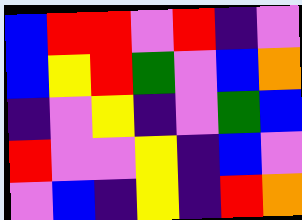[["blue", "red", "red", "violet", "red", "indigo", "violet"], ["blue", "yellow", "red", "green", "violet", "blue", "orange"], ["indigo", "violet", "yellow", "indigo", "violet", "green", "blue"], ["red", "violet", "violet", "yellow", "indigo", "blue", "violet"], ["violet", "blue", "indigo", "yellow", "indigo", "red", "orange"]]